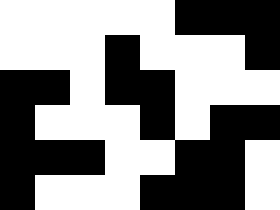[["white", "white", "white", "white", "white", "black", "black", "black"], ["white", "white", "white", "black", "white", "white", "white", "black"], ["black", "black", "white", "black", "black", "white", "white", "white"], ["black", "white", "white", "white", "black", "white", "black", "black"], ["black", "black", "black", "white", "white", "black", "black", "white"], ["black", "white", "white", "white", "black", "black", "black", "white"]]